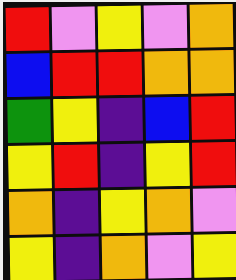[["red", "violet", "yellow", "violet", "orange"], ["blue", "red", "red", "orange", "orange"], ["green", "yellow", "indigo", "blue", "red"], ["yellow", "red", "indigo", "yellow", "red"], ["orange", "indigo", "yellow", "orange", "violet"], ["yellow", "indigo", "orange", "violet", "yellow"]]